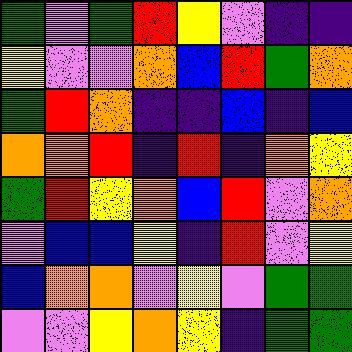[["green", "violet", "green", "red", "yellow", "violet", "indigo", "indigo"], ["yellow", "violet", "violet", "orange", "blue", "red", "green", "orange"], ["green", "red", "orange", "indigo", "indigo", "blue", "indigo", "blue"], ["orange", "orange", "red", "indigo", "red", "indigo", "orange", "yellow"], ["green", "red", "yellow", "orange", "blue", "red", "violet", "orange"], ["violet", "blue", "blue", "yellow", "indigo", "red", "violet", "yellow"], ["blue", "orange", "orange", "violet", "yellow", "violet", "green", "green"], ["violet", "violet", "yellow", "orange", "yellow", "indigo", "green", "green"]]